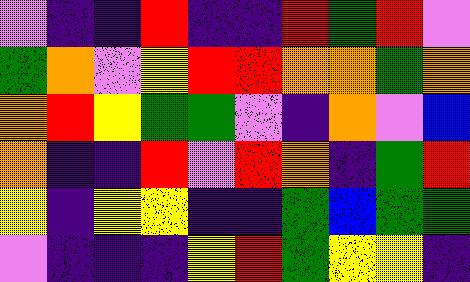[["violet", "indigo", "indigo", "red", "indigo", "indigo", "red", "green", "red", "violet"], ["green", "orange", "violet", "yellow", "red", "red", "orange", "orange", "green", "orange"], ["orange", "red", "yellow", "green", "green", "violet", "indigo", "orange", "violet", "blue"], ["orange", "indigo", "indigo", "red", "violet", "red", "orange", "indigo", "green", "red"], ["yellow", "indigo", "yellow", "yellow", "indigo", "indigo", "green", "blue", "green", "green"], ["violet", "indigo", "indigo", "indigo", "yellow", "red", "green", "yellow", "yellow", "indigo"]]